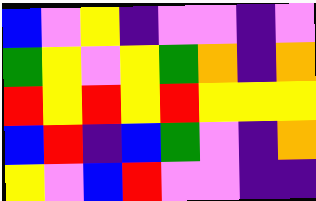[["blue", "violet", "yellow", "indigo", "violet", "violet", "indigo", "violet"], ["green", "yellow", "violet", "yellow", "green", "orange", "indigo", "orange"], ["red", "yellow", "red", "yellow", "red", "yellow", "yellow", "yellow"], ["blue", "red", "indigo", "blue", "green", "violet", "indigo", "orange"], ["yellow", "violet", "blue", "red", "violet", "violet", "indigo", "indigo"]]